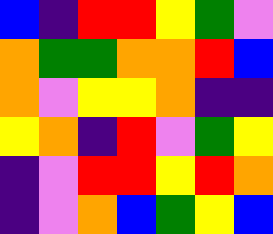[["blue", "indigo", "red", "red", "yellow", "green", "violet"], ["orange", "green", "green", "orange", "orange", "red", "blue"], ["orange", "violet", "yellow", "yellow", "orange", "indigo", "indigo"], ["yellow", "orange", "indigo", "red", "violet", "green", "yellow"], ["indigo", "violet", "red", "red", "yellow", "red", "orange"], ["indigo", "violet", "orange", "blue", "green", "yellow", "blue"]]